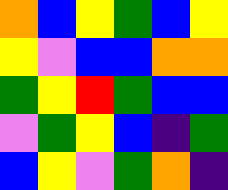[["orange", "blue", "yellow", "green", "blue", "yellow"], ["yellow", "violet", "blue", "blue", "orange", "orange"], ["green", "yellow", "red", "green", "blue", "blue"], ["violet", "green", "yellow", "blue", "indigo", "green"], ["blue", "yellow", "violet", "green", "orange", "indigo"]]